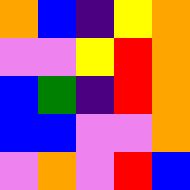[["orange", "blue", "indigo", "yellow", "orange"], ["violet", "violet", "yellow", "red", "orange"], ["blue", "green", "indigo", "red", "orange"], ["blue", "blue", "violet", "violet", "orange"], ["violet", "orange", "violet", "red", "blue"]]